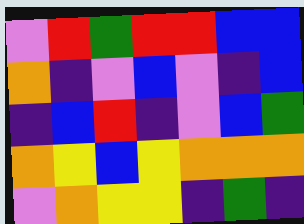[["violet", "red", "green", "red", "red", "blue", "blue"], ["orange", "indigo", "violet", "blue", "violet", "indigo", "blue"], ["indigo", "blue", "red", "indigo", "violet", "blue", "green"], ["orange", "yellow", "blue", "yellow", "orange", "orange", "orange"], ["violet", "orange", "yellow", "yellow", "indigo", "green", "indigo"]]